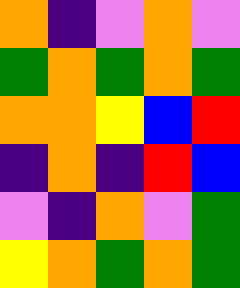[["orange", "indigo", "violet", "orange", "violet"], ["green", "orange", "green", "orange", "green"], ["orange", "orange", "yellow", "blue", "red"], ["indigo", "orange", "indigo", "red", "blue"], ["violet", "indigo", "orange", "violet", "green"], ["yellow", "orange", "green", "orange", "green"]]